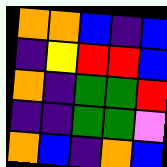[["orange", "orange", "blue", "indigo", "blue"], ["indigo", "yellow", "red", "red", "blue"], ["orange", "indigo", "green", "green", "red"], ["indigo", "indigo", "green", "green", "violet"], ["orange", "blue", "indigo", "orange", "blue"]]